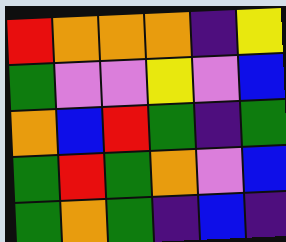[["red", "orange", "orange", "orange", "indigo", "yellow"], ["green", "violet", "violet", "yellow", "violet", "blue"], ["orange", "blue", "red", "green", "indigo", "green"], ["green", "red", "green", "orange", "violet", "blue"], ["green", "orange", "green", "indigo", "blue", "indigo"]]